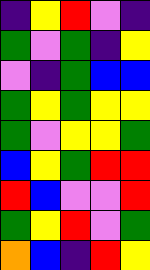[["indigo", "yellow", "red", "violet", "indigo"], ["green", "violet", "green", "indigo", "yellow"], ["violet", "indigo", "green", "blue", "blue"], ["green", "yellow", "green", "yellow", "yellow"], ["green", "violet", "yellow", "yellow", "green"], ["blue", "yellow", "green", "red", "red"], ["red", "blue", "violet", "violet", "red"], ["green", "yellow", "red", "violet", "green"], ["orange", "blue", "indigo", "red", "yellow"]]